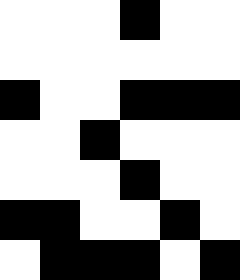[["white", "white", "white", "black", "white", "white"], ["white", "white", "white", "white", "white", "white"], ["black", "white", "white", "black", "black", "black"], ["white", "white", "black", "white", "white", "white"], ["white", "white", "white", "black", "white", "white"], ["black", "black", "white", "white", "black", "white"], ["white", "black", "black", "black", "white", "black"]]